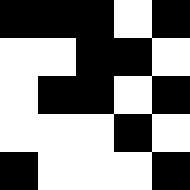[["black", "black", "black", "white", "black"], ["white", "white", "black", "black", "white"], ["white", "black", "black", "white", "black"], ["white", "white", "white", "black", "white"], ["black", "white", "white", "white", "black"]]